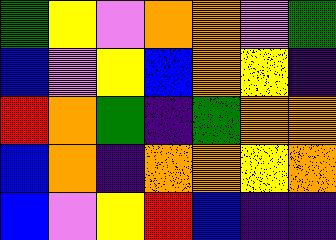[["green", "yellow", "violet", "orange", "orange", "violet", "green"], ["blue", "violet", "yellow", "blue", "orange", "yellow", "indigo"], ["red", "orange", "green", "indigo", "green", "orange", "orange"], ["blue", "orange", "indigo", "orange", "orange", "yellow", "orange"], ["blue", "violet", "yellow", "red", "blue", "indigo", "indigo"]]